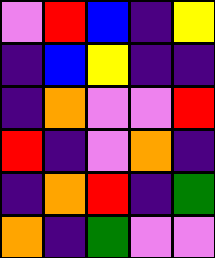[["violet", "red", "blue", "indigo", "yellow"], ["indigo", "blue", "yellow", "indigo", "indigo"], ["indigo", "orange", "violet", "violet", "red"], ["red", "indigo", "violet", "orange", "indigo"], ["indigo", "orange", "red", "indigo", "green"], ["orange", "indigo", "green", "violet", "violet"]]